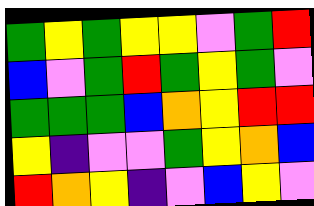[["green", "yellow", "green", "yellow", "yellow", "violet", "green", "red"], ["blue", "violet", "green", "red", "green", "yellow", "green", "violet"], ["green", "green", "green", "blue", "orange", "yellow", "red", "red"], ["yellow", "indigo", "violet", "violet", "green", "yellow", "orange", "blue"], ["red", "orange", "yellow", "indigo", "violet", "blue", "yellow", "violet"]]